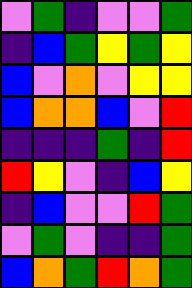[["violet", "green", "indigo", "violet", "violet", "green"], ["indigo", "blue", "green", "yellow", "green", "yellow"], ["blue", "violet", "orange", "violet", "yellow", "yellow"], ["blue", "orange", "orange", "blue", "violet", "red"], ["indigo", "indigo", "indigo", "green", "indigo", "red"], ["red", "yellow", "violet", "indigo", "blue", "yellow"], ["indigo", "blue", "violet", "violet", "red", "green"], ["violet", "green", "violet", "indigo", "indigo", "green"], ["blue", "orange", "green", "red", "orange", "green"]]